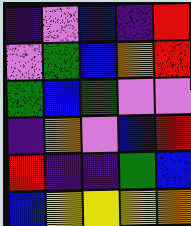[["indigo", "violet", "blue", "indigo", "red"], ["violet", "green", "blue", "orange", "red"], ["green", "blue", "green", "violet", "violet"], ["indigo", "orange", "violet", "blue", "red"], ["red", "indigo", "indigo", "green", "blue"], ["blue", "yellow", "yellow", "yellow", "orange"]]